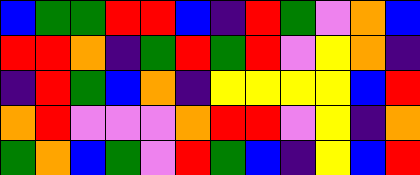[["blue", "green", "green", "red", "red", "blue", "indigo", "red", "green", "violet", "orange", "blue"], ["red", "red", "orange", "indigo", "green", "red", "green", "red", "violet", "yellow", "orange", "indigo"], ["indigo", "red", "green", "blue", "orange", "indigo", "yellow", "yellow", "yellow", "yellow", "blue", "red"], ["orange", "red", "violet", "violet", "violet", "orange", "red", "red", "violet", "yellow", "indigo", "orange"], ["green", "orange", "blue", "green", "violet", "red", "green", "blue", "indigo", "yellow", "blue", "red"]]